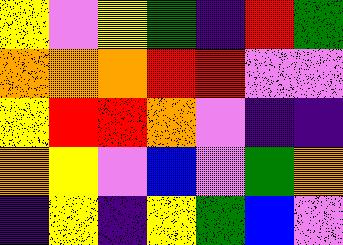[["yellow", "violet", "yellow", "green", "indigo", "red", "green"], ["orange", "orange", "orange", "red", "red", "violet", "violet"], ["yellow", "red", "red", "orange", "violet", "indigo", "indigo"], ["orange", "yellow", "violet", "blue", "violet", "green", "orange"], ["indigo", "yellow", "indigo", "yellow", "green", "blue", "violet"]]